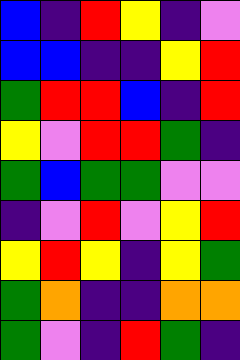[["blue", "indigo", "red", "yellow", "indigo", "violet"], ["blue", "blue", "indigo", "indigo", "yellow", "red"], ["green", "red", "red", "blue", "indigo", "red"], ["yellow", "violet", "red", "red", "green", "indigo"], ["green", "blue", "green", "green", "violet", "violet"], ["indigo", "violet", "red", "violet", "yellow", "red"], ["yellow", "red", "yellow", "indigo", "yellow", "green"], ["green", "orange", "indigo", "indigo", "orange", "orange"], ["green", "violet", "indigo", "red", "green", "indigo"]]